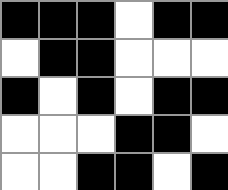[["black", "black", "black", "white", "black", "black"], ["white", "black", "black", "white", "white", "white"], ["black", "white", "black", "white", "black", "black"], ["white", "white", "white", "black", "black", "white"], ["white", "white", "black", "black", "white", "black"]]